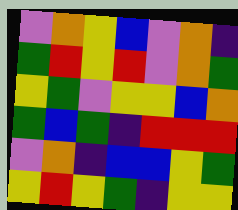[["violet", "orange", "yellow", "blue", "violet", "orange", "indigo"], ["green", "red", "yellow", "red", "violet", "orange", "green"], ["yellow", "green", "violet", "yellow", "yellow", "blue", "orange"], ["green", "blue", "green", "indigo", "red", "red", "red"], ["violet", "orange", "indigo", "blue", "blue", "yellow", "green"], ["yellow", "red", "yellow", "green", "indigo", "yellow", "yellow"]]